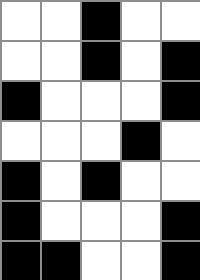[["white", "white", "black", "white", "white"], ["white", "white", "black", "white", "black"], ["black", "white", "white", "white", "black"], ["white", "white", "white", "black", "white"], ["black", "white", "black", "white", "white"], ["black", "white", "white", "white", "black"], ["black", "black", "white", "white", "black"]]